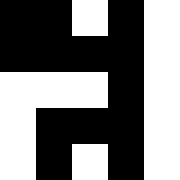[["black", "black", "white", "black", "white"], ["black", "black", "black", "black", "white"], ["white", "white", "white", "black", "white"], ["white", "black", "black", "black", "white"], ["white", "black", "white", "black", "white"]]